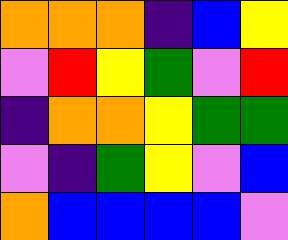[["orange", "orange", "orange", "indigo", "blue", "yellow"], ["violet", "red", "yellow", "green", "violet", "red"], ["indigo", "orange", "orange", "yellow", "green", "green"], ["violet", "indigo", "green", "yellow", "violet", "blue"], ["orange", "blue", "blue", "blue", "blue", "violet"]]